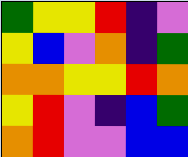[["green", "yellow", "yellow", "red", "indigo", "violet"], ["yellow", "blue", "violet", "orange", "indigo", "green"], ["orange", "orange", "yellow", "yellow", "red", "orange"], ["yellow", "red", "violet", "indigo", "blue", "green"], ["orange", "red", "violet", "violet", "blue", "blue"]]